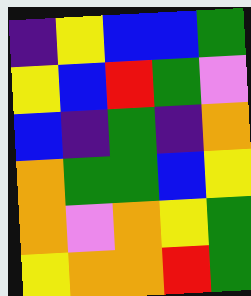[["indigo", "yellow", "blue", "blue", "green"], ["yellow", "blue", "red", "green", "violet"], ["blue", "indigo", "green", "indigo", "orange"], ["orange", "green", "green", "blue", "yellow"], ["orange", "violet", "orange", "yellow", "green"], ["yellow", "orange", "orange", "red", "green"]]